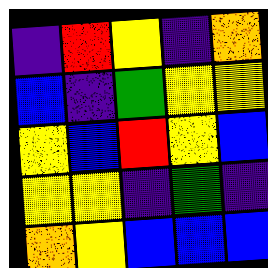[["indigo", "red", "yellow", "indigo", "orange"], ["blue", "indigo", "green", "yellow", "yellow"], ["yellow", "blue", "red", "yellow", "blue"], ["yellow", "yellow", "indigo", "green", "indigo"], ["orange", "yellow", "blue", "blue", "blue"]]